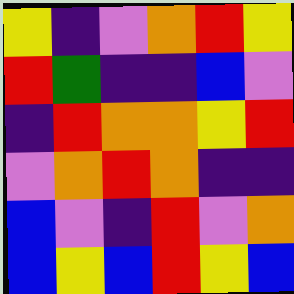[["yellow", "indigo", "violet", "orange", "red", "yellow"], ["red", "green", "indigo", "indigo", "blue", "violet"], ["indigo", "red", "orange", "orange", "yellow", "red"], ["violet", "orange", "red", "orange", "indigo", "indigo"], ["blue", "violet", "indigo", "red", "violet", "orange"], ["blue", "yellow", "blue", "red", "yellow", "blue"]]